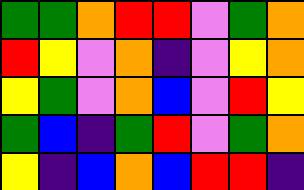[["green", "green", "orange", "red", "red", "violet", "green", "orange"], ["red", "yellow", "violet", "orange", "indigo", "violet", "yellow", "orange"], ["yellow", "green", "violet", "orange", "blue", "violet", "red", "yellow"], ["green", "blue", "indigo", "green", "red", "violet", "green", "orange"], ["yellow", "indigo", "blue", "orange", "blue", "red", "red", "indigo"]]